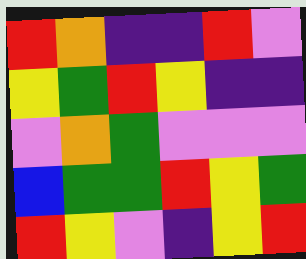[["red", "orange", "indigo", "indigo", "red", "violet"], ["yellow", "green", "red", "yellow", "indigo", "indigo"], ["violet", "orange", "green", "violet", "violet", "violet"], ["blue", "green", "green", "red", "yellow", "green"], ["red", "yellow", "violet", "indigo", "yellow", "red"]]